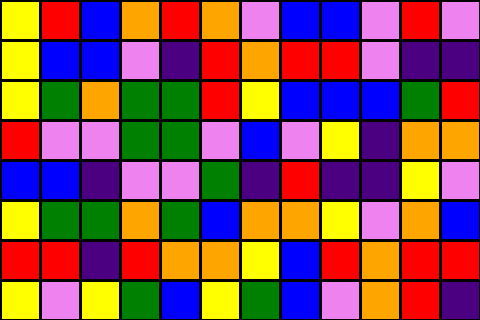[["yellow", "red", "blue", "orange", "red", "orange", "violet", "blue", "blue", "violet", "red", "violet"], ["yellow", "blue", "blue", "violet", "indigo", "red", "orange", "red", "red", "violet", "indigo", "indigo"], ["yellow", "green", "orange", "green", "green", "red", "yellow", "blue", "blue", "blue", "green", "red"], ["red", "violet", "violet", "green", "green", "violet", "blue", "violet", "yellow", "indigo", "orange", "orange"], ["blue", "blue", "indigo", "violet", "violet", "green", "indigo", "red", "indigo", "indigo", "yellow", "violet"], ["yellow", "green", "green", "orange", "green", "blue", "orange", "orange", "yellow", "violet", "orange", "blue"], ["red", "red", "indigo", "red", "orange", "orange", "yellow", "blue", "red", "orange", "red", "red"], ["yellow", "violet", "yellow", "green", "blue", "yellow", "green", "blue", "violet", "orange", "red", "indigo"]]